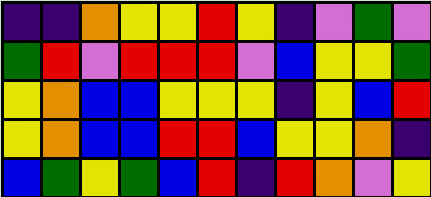[["indigo", "indigo", "orange", "yellow", "yellow", "red", "yellow", "indigo", "violet", "green", "violet"], ["green", "red", "violet", "red", "red", "red", "violet", "blue", "yellow", "yellow", "green"], ["yellow", "orange", "blue", "blue", "yellow", "yellow", "yellow", "indigo", "yellow", "blue", "red"], ["yellow", "orange", "blue", "blue", "red", "red", "blue", "yellow", "yellow", "orange", "indigo"], ["blue", "green", "yellow", "green", "blue", "red", "indigo", "red", "orange", "violet", "yellow"]]